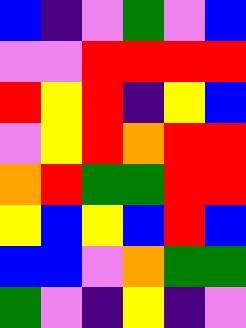[["blue", "indigo", "violet", "green", "violet", "blue"], ["violet", "violet", "red", "red", "red", "red"], ["red", "yellow", "red", "indigo", "yellow", "blue"], ["violet", "yellow", "red", "orange", "red", "red"], ["orange", "red", "green", "green", "red", "red"], ["yellow", "blue", "yellow", "blue", "red", "blue"], ["blue", "blue", "violet", "orange", "green", "green"], ["green", "violet", "indigo", "yellow", "indigo", "violet"]]